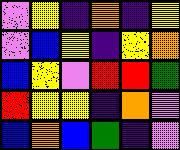[["violet", "yellow", "indigo", "orange", "indigo", "yellow"], ["violet", "blue", "yellow", "indigo", "yellow", "orange"], ["blue", "yellow", "violet", "red", "red", "green"], ["red", "yellow", "yellow", "indigo", "orange", "violet"], ["blue", "orange", "blue", "green", "indigo", "violet"]]